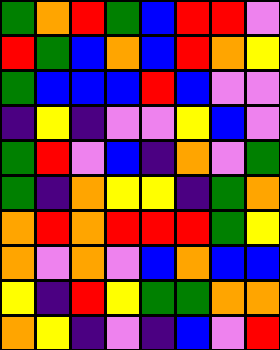[["green", "orange", "red", "green", "blue", "red", "red", "violet"], ["red", "green", "blue", "orange", "blue", "red", "orange", "yellow"], ["green", "blue", "blue", "blue", "red", "blue", "violet", "violet"], ["indigo", "yellow", "indigo", "violet", "violet", "yellow", "blue", "violet"], ["green", "red", "violet", "blue", "indigo", "orange", "violet", "green"], ["green", "indigo", "orange", "yellow", "yellow", "indigo", "green", "orange"], ["orange", "red", "orange", "red", "red", "red", "green", "yellow"], ["orange", "violet", "orange", "violet", "blue", "orange", "blue", "blue"], ["yellow", "indigo", "red", "yellow", "green", "green", "orange", "orange"], ["orange", "yellow", "indigo", "violet", "indigo", "blue", "violet", "red"]]